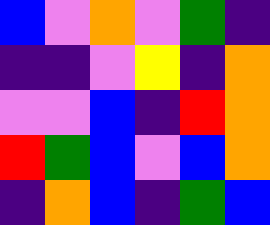[["blue", "violet", "orange", "violet", "green", "indigo"], ["indigo", "indigo", "violet", "yellow", "indigo", "orange"], ["violet", "violet", "blue", "indigo", "red", "orange"], ["red", "green", "blue", "violet", "blue", "orange"], ["indigo", "orange", "blue", "indigo", "green", "blue"]]